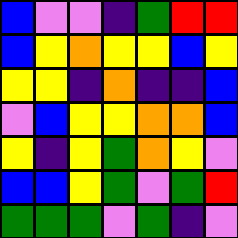[["blue", "violet", "violet", "indigo", "green", "red", "red"], ["blue", "yellow", "orange", "yellow", "yellow", "blue", "yellow"], ["yellow", "yellow", "indigo", "orange", "indigo", "indigo", "blue"], ["violet", "blue", "yellow", "yellow", "orange", "orange", "blue"], ["yellow", "indigo", "yellow", "green", "orange", "yellow", "violet"], ["blue", "blue", "yellow", "green", "violet", "green", "red"], ["green", "green", "green", "violet", "green", "indigo", "violet"]]